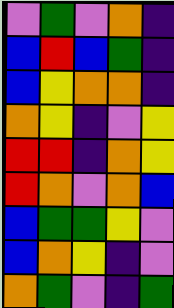[["violet", "green", "violet", "orange", "indigo"], ["blue", "red", "blue", "green", "indigo"], ["blue", "yellow", "orange", "orange", "indigo"], ["orange", "yellow", "indigo", "violet", "yellow"], ["red", "red", "indigo", "orange", "yellow"], ["red", "orange", "violet", "orange", "blue"], ["blue", "green", "green", "yellow", "violet"], ["blue", "orange", "yellow", "indigo", "violet"], ["orange", "green", "violet", "indigo", "green"]]